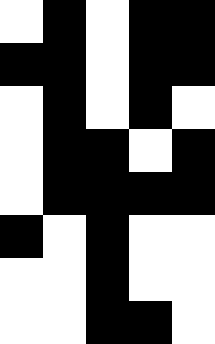[["white", "black", "white", "black", "black"], ["black", "black", "white", "black", "black"], ["white", "black", "white", "black", "white"], ["white", "black", "black", "white", "black"], ["white", "black", "black", "black", "black"], ["black", "white", "black", "white", "white"], ["white", "white", "black", "white", "white"], ["white", "white", "black", "black", "white"]]